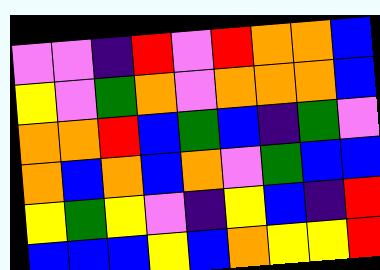[["violet", "violet", "indigo", "red", "violet", "red", "orange", "orange", "blue"], ["yellow", "violet", "green", "orange", "violet", "orange", "orange", "orange", "blue"], ["orange", "orange", "red", "blue", "green", "blue", "indigo", "green", "violet"], ["orange", "blue", "orange", "blue", "orange", "violet", "green", "blue", "blue"], ["yellow", "green", "yellow", "violet", "indigo", "yellow", "blue", "indigo", "red"], ["blue", "blue", "blue", "yellow", "blue", "orange", "yellow", "yellow", "red"]]